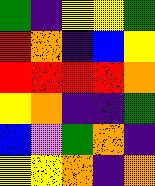[["green", "indigo", "yellow", "yellow", "green"], ["red", "orange", "indigo", "blue", "yellow"], ["red", "red", "red", "red", "orange"], ["yellow", "orange", "indigo", "indigo", "green"], ["blue", "violet", "green", "orange", "indigo"], ["yellow", "yellow", "orange", "indigo", "orange"]]